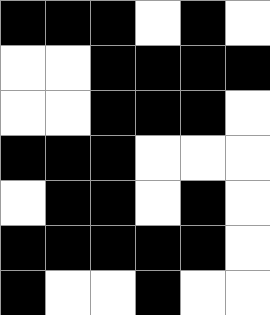[["black", "black", "black", "white", "black", "white"], ["white", "white", "black", "black", "black", "black"], ["white", "white", "black", "black", "black", "white"], ["black", "black", "black", "white", "white", "white"], ["white", "black", "black", "white", "black", "white"], ["black", "black", "black", "black", "black", "white"], ["black", "white", "white", "black", "white", "white"]]